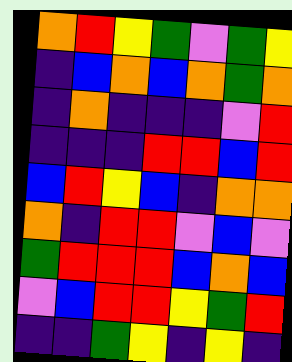[["orange", "red", "yellow", "green", "violet", "green", "yellow"], ["indigo", "blue", "orange", "blue", "orange", "green", "orange"], ["indigo", "orange", "indigo", "indigo", "indigo", "violet", "red"], ["indigo", "indigo", "indigo", "red", "red", "blue", "red"], ["blue", "red", "yellow", "blue", "indigo", "orange", "orange"], ["orange", "indigo", "red", "red", "violet", "blue", "violet"], ["green", "red", "red", "red", "blue", "orange", "blue"], ["violet", "blue", "red", "red", "yellow", "green", "red"], ["indigo", "indigo", "green", "yellow", "indigo", "yellow", "indigo"]]